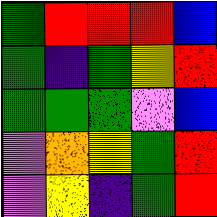[["green", "red", "red", "red", "blue"], ["green", "indigo", "green", "yellow", "red"], ["green", "green", "green", "violet", "blue"], ["violet", "orange", "yellow", "green", "red"], ["violet", "yellow", "indigo", "green", "red"]]